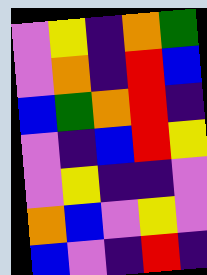[["violet", "yellow", "indigo", "orange", "green"], ["violet", "orange", "indigo", "red", "blue"], ["blue", "green", "orange", "red", "indigo"], ["violet", "indigo", "blue", "red", "yellow"], ["violet", "yellow", "indigo", "indigo", "violet"], ["orange", "blue", "violet", "yellow", "violet"], ["blue", "violet", "indigo", "red", "indigo"]]